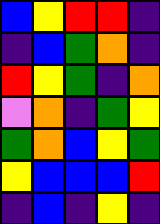[["blue", "yellow", "red", "red", "indigo"], ["indigo", "blue", "green", "orange", "indigo"], ["red", "yellow", "green", "indigo", "orange"], ["violet", "orange", "indigo", "green", "yellow"], ["green", "orange", "blue", "yellow", "green"], ["yellow", "blue", "blue", "blue", "red"], ["indigo", "blue", "indigo", "yellow", "indigo"]]